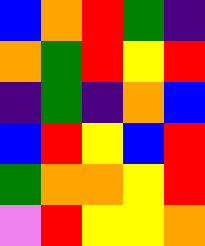[["blue", "orange", "red", "green", "indigo"], ["orange", "green", "red", "yellow", "red"], ["indigo", "green", "indigo", "orange", "blue"], ["blue", "red", "yellow", "blue", "red"], ["green", "orange", "orange", "yellow", "red"], ["violet", "red", "yellow", "yellow", "orange"]]